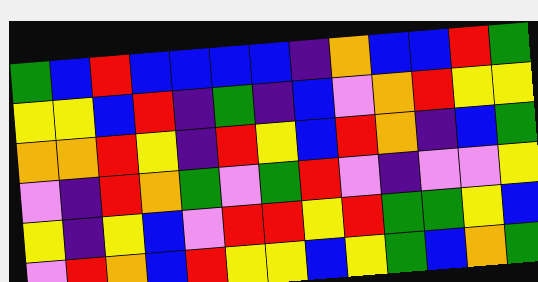[["green", "blue", "red", "blue", "blue", "blue", "blue", "indigo", "orange", "blue", "blue", "red", "green"], ["yellow", "yellow", "blue", "red", "indigo", "green", "indigo", "blue", "violet", "orange", "red", "yellow", "yellow"], ["orange", "orange", "red", "yellow", "indigo", "red", "yellow", "blue", "red", "orange", "indigo", "blue", "green"], ["violet", "indigo", "red", "orange", "green", "violet", "green", "red", "violet", "indigo", "violet", "violet", "yellow"], ["yellow", "indigo", "yellow", "blue", "violet", "red", "red", "yellow", "red", "green", "green", "yellow", "blue"], ["violet", "red", "orange", "blue", "red", "yellow", "yellow", "blue", "yellow", "green", "blue", "orange", "green"]]